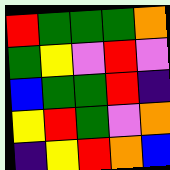[["red", "green", "green", "green", "orange"], ["green", "yellow", "violet", "red", "violet"], ["blue", "green", "green", "red", "indigo"], ["yellow", "red", "green", "violet", "orange"], ["indigo", "yellow", "red", "orange", "blue"]]